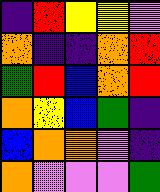[["indigo", "red", "yellow", "yellow", "violet"], ["orange", "indigo", "indigo", "orange", "red"], ["green", "red", "blue", "orange", "red"], ["orange", "yellow", "blue", "green", "indigo"], ["blue", "orange", "orange", "violet", "indigo"], ["orange", "violet", "violet", "violet", "green"]]